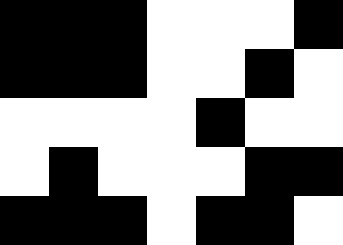[["black", "black", "black", "white", "white", "white", "black"], ["black", "black", "black", "white", "white", "black", "white"], ["white", "white", "white", "white", "black", "white", "white"], ["white", "black", "white", "white", "white", "black", "black"], ["black", "black", "black", "white", "black", "black", "white"]]